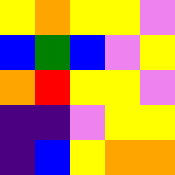[["yellow", "orange", "yellow", "yellow", "violet"], ["blue", "green", "blue", "violet", "yellow"], ["orange", "red", "yellow", "yellow", "violet"], ["indigo", "indigo", "violet", "yellow", "yellow"], ["indigo", "blue", "yellow", "orange", "orange"]]